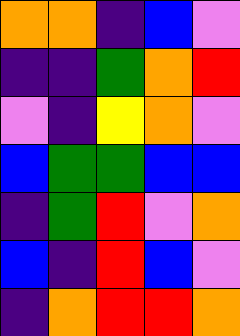[["orange", "orange", "indigo", "blue", "violet"], ["indigo", "indigo", "green", "orange", "red"], ["violet", "indigo", "yellow", "orange", "violet"], ["blue", "green", "green", "blue", "blue"], ["indigo", "green", "red", "violet", "orange"], ["blue", "indigo", "red", "blue", "violet"], ["indigo", "orange", "red", "red", "orange"]]